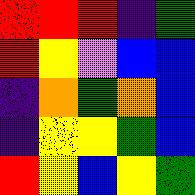[["red", "red", "red", "indigo", "green"], ["red", "yellow", "violet", "blue", "blue"], ["indigo", "orange", "green", "orange", "blue"], ["indigo", "yellow", "yellow", "green", "blue"], ["red", "yellow", "blue", "yellow", "green"]]